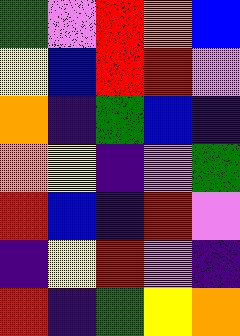[["green", "violet", "red", "orange", "blue"], ["yellow", "blue", "red", "red", "violet"], ["orange", "indigo", "green", "blue", "indigo"], ["orange", "yellow", "indigo", "violet", "green"], ["red", "blue", "indigo", "red", "violet"], ["indigo", "yellow", "red", "violet", "indigo"], ["red", "indigo", "green", "yellow", "orange"]]